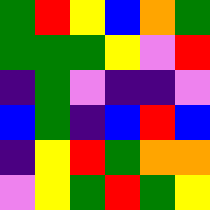[["green", "red", "yellow", "blue", "orange", "green"], ["green", "green", "green", "yellow", "violet", "red"], ["indigo", "green", "violet", "indigo", "indigo", "violet"], ["blue", "green", "indigo", "blue", "red", "blue"], ["indigo", "yellow", "red", "green", "orange", "orange"], ["violet", "yellow", "green", "red", "green", "yellow"]]